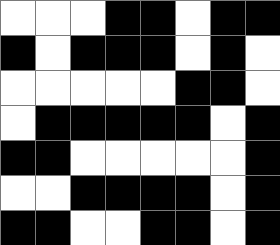[["white", "white", "white", "black", "black", "white", "black", "black"], ["black", "white", "black", "black", "black", "white", "black", "white"], ["white", "white", "white", "white", "white", "black", "black", "white"], ["white", "black", "black", "black", "black", "black", "white", "black"], ["black", "black", "white", "white", "white", "white", "white", "black"], ["white", "white", "black", "black", "black", "black", "white", "black"], ["black", "black", "white", "white", "black", "black", "white", "black"]]